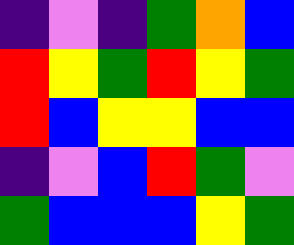[["indigo", "violet", "indigo", "green", "orange", "blue"], ["red", "yellow", "green", "red", "yellow", "green"], ["red", "blue", "yellow", "yellow", "blue", "blue"], ["indigo", "violet", "blue", "red", "green", "violet"], ["green", "blue", "blue", "blue", "yellow", "green"]]